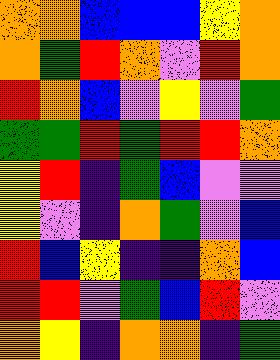[["orange", "orange", "blue", "blue", "blue", "yellow", "orange"], ["orange", "green", "red", "orange", "violet", "red", "orange"], ["red", "orange", "blue", "violet", "yellow", "violet", "green"], ["green", "green", "red", "green", "red", "red", "orange"], ["yellow", "red", "indigo", "green", "blue", "violet", "violet"], ["yellow", "violet", "indigo", "orange", "green", "violet", "blue"], ["red", "blue", "yellow", "indigo", "indigo", "orange", "blue"], ["red", "red", "violet", "green", "blue", "red", "violet"], ["orange", "yellow", "indigo", "orange", "orange", "indigo", "green"]]